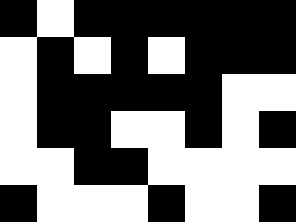[["black", "white", "black", "black", "black", "black", "black", "black"], ["white", "black", "white", "black", "white", "black", "black", "black"], ["white", "black", "black", "black", "black", "black", "white", "white"], ["white", "black", "black", "white", "white", "black", "white", "black"], ["white", "white", "black", "black", "white", "white", "white", "white"], ["black", "white", "white", "white", "black", "white", "white", "black"]]